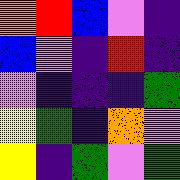[["orange", "red", "blue", "violet", "indigo"], ["blue", "violet", "indigo", "red", "indigo"], ["violet", "indigo", "indigo", "indigo", "green"], ["yellow", "green", "indigo", "orange", "violet"], ["yellow", "indigo", "green", "violet", "green"]]